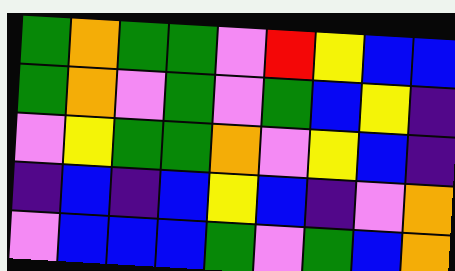[["green", "orange", "green", "green", "violet", "red", "yellow", "blue", "blue"], ["green", "orange", "violet", "green", "violet", "green", "blue", "yellow", "indigo"], ["violet", "yellow", "green", "green", "orange", "violet", "yellow", "blue", "indigo"], ["indigo", "blue", "indigo", "blue", "yellow", "blue", "indigo", "violet", "orange"], ["violet", "blue", "blue", "blue", "green", "violet", "green", "blue", "orange"]]